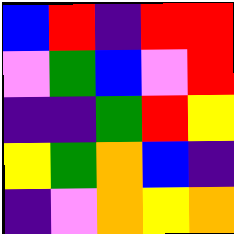[["blue", "red", "indigo", "red", "red"], ["violet", "green", "blue", "violet", "red"], ["indigo", "indigo", "green", "red", "yellow"], ["yellow", "green", "orange", "blue", "indigo"], ["indigo", "violet", "orange", "yellow", "orange"]]